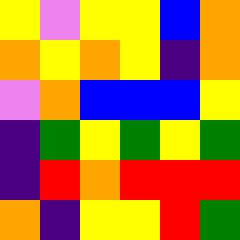[["yellow", "violet", "yellow", "yellow", "blue", "orange"], ["orange", "yellow", "orange", "yellow", "indigo", "orange"], ["violet", "orange", "blue", "blue", "blue", "yellow"], ["indigo", "green", "yellow", "green", "yellow", "green"], ["indigo", "red", "orange", "red", "red", "red"], ["orange", "indigo", "yellow", "yellow", "red", "green"]]